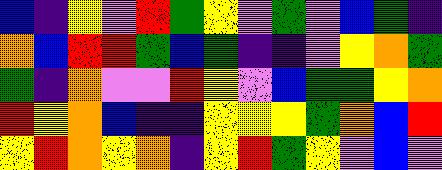[["blue", "indigo", "yellow", "violet", "red", "green", "yellow", "violet", "green", "violet", "blue", "green", "indigo"], ["orange", "blue", "red", "red", "green", "blue", "green", "indigo", "indigo", "violet", "yellow", "orange", "green"], ["green", "indigo", "orange", "violet", "violet", "red", "yellow", "violet", "blue", "green", "green", "yellow", "orange"], ["red", "yellow", "orange", "blue", "indigo", "indigo", "yellow", "yellow", "yellow", "green", "orange", "blue", "red"], ["yellow", "red", "orange", "yellow", "orange", "indigo", "yellow", "red", "green", "yellow", "violet", "blue", "violet"]]